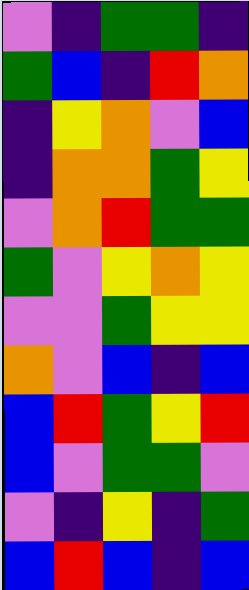[["violet", "indigo", "green", "green", "indigo"], ["green", "blue", "indigo", "red", "orange"], ["indigo", "yellow", "orange", "violet", "blue"], ["indigo", "orange", "orange", "green", "yellow"], ["violet", "orange", "red", "green", "green"], ["green", "violet", "yellow", "orange", "yellow"], ["violet", "violet", "green", "yellow", "yellow"], ["orange", "violet", "blue", "indigo", "blue"], ["blue", "red", "green", "yellow", "red"], ["blue", "violet", "green", "green", "violet"], ["violet", "indigo", "yellow", "indigo", "green"], ["blue", "red", "blue", "indigo", "blue"]]